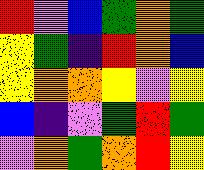[["red", "violet", "blue", "green", "orange", "green"], ["yellow", "green", "indigo", "red", "orange", "blue"], ["yellow", "orange", "orange", "yellow", "violet", "yellow"], ["blue", "indigo", "violet", "green", "red", "green"], ["violet", "orange", "green", "orange", "red", "yellow"]]